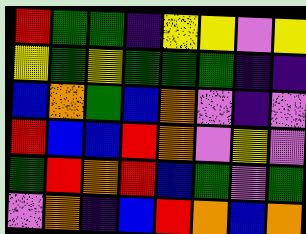[["red", "green", "green", "indigo", "yellow", "yellow", "violet", "yellow"], ["yellow", "green", "yellow", "green", "green", "green", "indigo", "indigo"], ["blue", "orange", "green", "blue", "orange", "violet", "indigo", "violet"], ["red", "blue", "blue", "red", "orange", "violet", "yellow", "violet"], ["green", "red", "orange", "red", "blue", "green", "violet", "green"], ["violet", "orange", "indigo", "blue", "red", "orange", "blue", "orange"]]